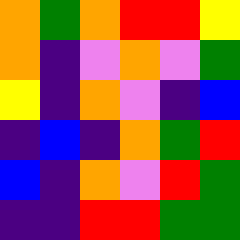[["orange", "green", "orange", "red", "red", "yellow"], ["orange", "indigo", "violet", "orange", "violet", "green"], ["yellow", "indigo", "orange", "violet", "indigo", "blue"], ["indigo", "blue", "indigo", "orange", "green", "red"], ["blue", "indigo", "orange", "violet", "red", "green"], ["indigo", "indigo", "red", "red", "green", "green"]]